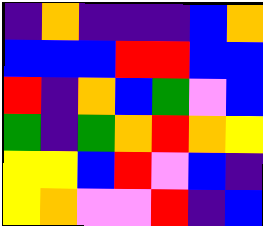[["indigo", "orange", "indigo", "indigo", "indigo", "blue", "orange"], ["blue", "blue", "blue", "red", "red", "blue", "blue"], ["red", "indigo", "orange", "blue", "green", "violet", "blue"], ["green", "indigo", "green", "orange", "red", "orange", "yellow"], ["yellow", "yellow", "blue", "red", "violet", "blue", "indigo"], ["yellow", "orange", "violet", "violet", "red", "indigo", "blue"]]